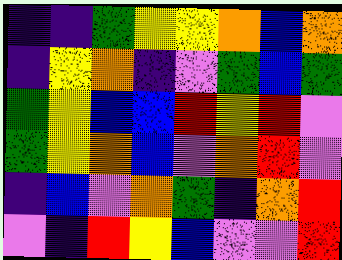[["indigo", "indigo", "green", "yellow", "yellow", "orange", "blue", "orange"], ["indigo", "yellow", "orange", "indigo", "violet", "green", "blue", "green"], ["green", "yellow", "blue", "blue", "red", "yellow", "red", "violet"], ["green", "yellow", "orange", "blue", "violet", "orange", "red", "violet"], ["indigo", "blue", "violet", "orange", "green", "indigo", "orange", "red"], ["violet", "indigo", "red", "yellow", "blue", "violet", "violet", "red"]]